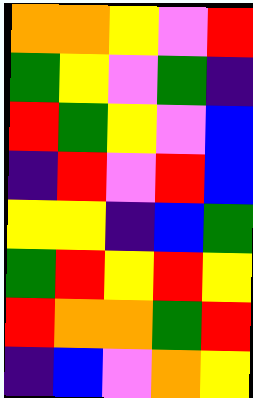[["orange", "orange", "yellow", "violet", "red"], ["green", "yellow", "violet", "green", "indigo"], ["red", "green", "yellow", "violet", "blue"], ["indigo", "red", "violet", "red", "blue"], ["yellow", "yellow", "indigo", "blue", "green"], ["green", "red", "yellow", "red", "yellow"], ["red", "orange", "orange", "green", "red"], ["indigo", "blue", "violet", "orange", "yellow"]]